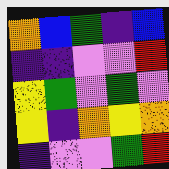[["orange", "blue", "green", "indigo", "blue"], ["indigo", "indigo", "violet", "violet", "red"], ["yellow", "green", "violet", "green", "violet"], ["yellow", "indigo", "orange", "yellow", "orange"], ["indigo", "violet", "violet", "green", "red"]]